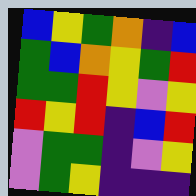[["blue", "yellow", "green", "orange", "indigo", "blue"], ["green", "blue", "orange", "yellow", "green", "red"], ["green", "green", "red", "yellow", "violet", "yellow"], ["red", "yellow", "red", "indigo", "blue", "red"], ["violet", "green", "green", "indigo", "violet", "yellow"], ["violet", "green", "yellow", "indigo", "indigo", "indigo"]]